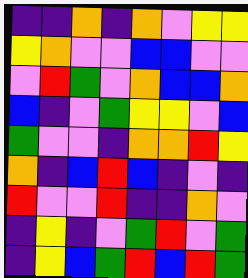[["indigo", "indigo", "orange", "indigo", "orange", "violet", "yellow", "yellow"], ["yellow", "orange", "violet", "violet", "blue", "blue", "violet", "violet"], ["violet", "red", "green", "violet", "orange", "blue", "blue", "orange"], ["blue", "indigo", "violet", "green", "yellow", "yellow", "violet", "blue"], ["green", "violet", "violet", "indigo", "orange", "orange", "red", "yellow"], ["orange", "indigo", "blue", "red", "blue", "indigo", "violet", "indigo"], ["red", "violet", "violet", "red", "indigo", "indigo", "orange", "violet"], ["indigo", "yellow", "indigo", "violet", "green", "red", "violet", "green"], ["indigo", "yellow", "blue", "green", "red", "blue", "red", "green"]]